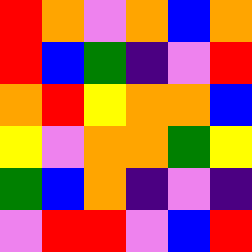[["red", "orange", "violet", "orange", "blue", "orange"], ["red", "blue", "green", "indigo", "violet", "red"], ["orange", "red", "yellow", "orange", "orange", "blue"], ["yellow", "violet", "orange", "orange", "green", "yellow"], ["green", "blue", "orange", "indigo", "violet", "indigo"], ["violet", "red", "red", "violet", "blue", "red"]]